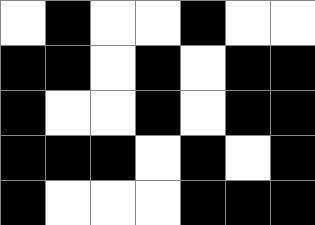[["white", "black", "white", "white", "black", "white", "white"], ["black", "black", "white", "black", "white", "black", "black"], ["black", "white", "white", "black", "white", "black", "black"], ["black", "black", "black", "white", "black", "white", "black"], ["black", "white", "white", "white", "black", "black", "black"]]